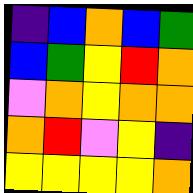[["indigo", "blue", "orange", "blue", "green"], ["blue", "green", "yellow", "red", "orange"], ["violet", "orange", "yellow", "orange", "orange"], ["orange", "red", "violet", "yellow", "indigo"], ["yellow", "yellow", "yellow", "yellow", "orange"]]